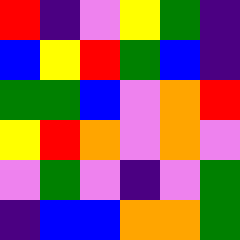[["red", "indigo", "violet", "yellow", "green", "indigo"], ["blue", "yellow", "red", "green", "blue", "indigo"], ["green", "green", "blue", "violet", "orange", "red"], ["yellow", "red", "orange", "violet", "orange", "violet"], ["violet", "green", "violet", "indigo", "violet", "green"], ["indigo", "blue", "blue", "orange", "orange", "green"]]